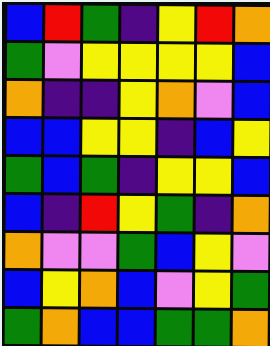[["blue", "red", "green", "indigo", "yellow", "red", "orange"], ["green", "violet", "yellow", "yellow", "yellow", "yellow", "blue"], ["orange", "indigo", "indigo", "yellow", "orange", "violet", "blue"], ["blue", "blue", "yellow", "yellow", "indigo", "blue", "yellow"], ["green", "blue", "green", "indigo", "yellow", "yellow", "blue"], ["blue", "indigo", "red", "yellow", "green", "indigo", "orange"], ["orange", "violet", "violet", "green", "blue", "yellow", "violet"], ["blue", "yellow", "orange", "blue", "violet", "yellow", "green"], ["green", "orange", "blue", "blue", "green", "green", "orange"]]